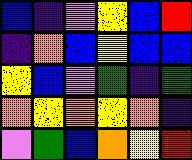[["blue", "indigo", "violet", "yellow", "blue", "red"], ["indigo", "orange", "blue", "yellow", "blue", "blue"], ["yellow", "blue", "violet", "green", "indigo", "green"], ["orange", "yellow", "orange", "yellow", "orange", "indigo"], ["violet", "green", "blue", "orange", "yellow", "red"]]